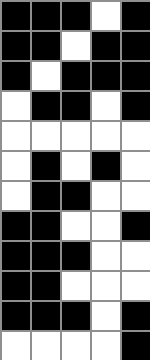[["black", "black", "black", "white", "black"], ["black", "black", "white", "black", "black"], ["black", "white", "black", "black", "black"], ["white", "black", "black", "white", "black"], ["white", "white", "white", "white", "white"], ["white", "black", "white", "black", "white"], ["white", "black", "black", "white", "white"], ["black", "black", "white", "white", "black"], ["black", "black", "black", "white", "white"], ["black", "black", "white", "white", "white"], ["black", "black", "black", "white", "black"], ["white", "white", "white", "white", "black"]]